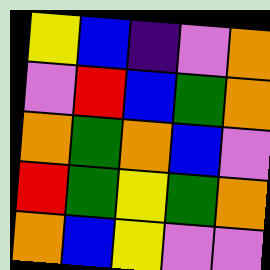[["yellow", "blue", "indigo", "violet", "orange"], ["violet", "red", "blue", "green", "orange"], ["orange", "green", "orange", "blue", "violet"], ["red", "green", "yellow", "green", "orange"], ["orange", "blue", "yellow", "violet", "violet"]]